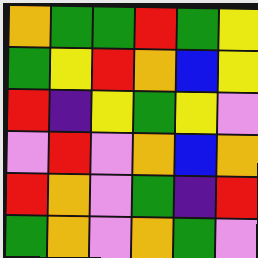[["orange", "green", "green", "red", "green", "yellow"], ["green", "yellow", "red", "orange", "blue", "yellow"], ["red", "indigo", "yellow", "green", "yellow", "violet"], ["violet", "red", "violet", "orange", "blue", "orange"], ["red", "orange", "violet", "green", "indigo", "red"], ["green", "orange", "violet", "orange", "green", "violet"]]